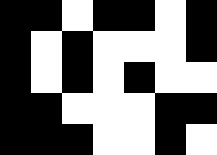[["black", "black", "white", "black", "black", "white", "black"], ["black", "white", "black", "white", "white", "white", "black"], ["black", "white", "black", "white", "black", "white", "white"], ["black", "black", "white", "white", "white", "black", "black"], ["black", "black", "black", "white", "white", "black", "white"]]